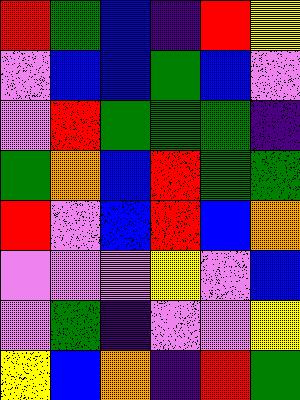[["red", "green", "blue", "indigo", "red", "yellow"], ["violet", "blue", "blue", "green", "blue", "violet"], ["violet", "red", "green", "green", "green", "indigo"], ["green", "orange", "blue", "red", "green", "green"], ["red", "violet", "blue", "red", "blue", "orange"], ["violet", "violet", "violet", "yellow", "violet", "blue"], ["violet", "green", "indigo", "violet", "violet", "yellow"], ["yellow", "blue", "orange", "indigo", "red", "green"]]